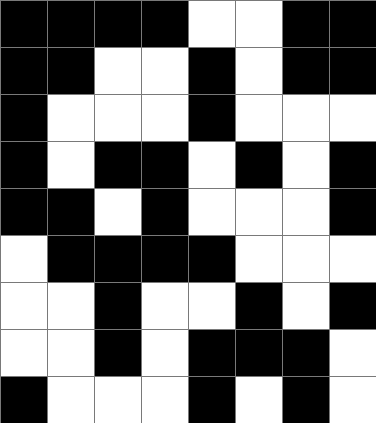[["black", "black", "black", "black", "white", "white", "black", "black"], ["black", "black", "white", "white", "black", "white", "black", "black"], ["black", "white", "white", "white", "black", "white", "white", "white"], ["black", "white", "black", "black", "white", "black", "white", "black"], ["black", "black", "white", "black", "white", "white", "white", "black"], ["white", "black", "black", "black", "black", "white", "white", "white"], ["white", "white", "black", "white", "white", "black", "white", "black"], ["white", "white", "black", "white", "black", "black", "black", "white"], ["black", "white", "white", "white", "black", "white", "black", "white"]]